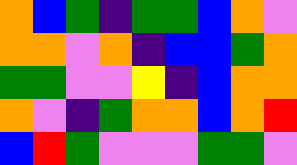[["orange", "blue", "green", "indigo", "green", "green", "blue", "orange", "violet"], ["orange", "orange", "violet", "orange", "indigo", "blue", "blue", "green", "orange"], ["green", "green", "violet", "violet", "yellow", "indigo", "blue", "orange", "orange"], ["orange", "violet", "indigo", "green", "orange", "orange", "blue", "orange", "red"], ["blue", "red", "green", "violet", "violet", "violet", "green", "green", "violet"]]